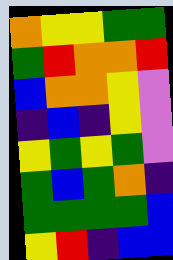[["orange", "yellow", "yellow", "green", "green"], ["green", "red", "orange", "orange", "red"], ["blue", "orange", "orange", "yellow", "violet"], ["indigo", "blue", "indigo", "yellow", "violet"], ["yellow", "green", "yellow", "green", "violet"], ["green", "blue", "green", "orange", "indigo"], ["green", "green", "green", "green", "blue"], ["yellow", "red", "indigo", "blue", "blue"]]